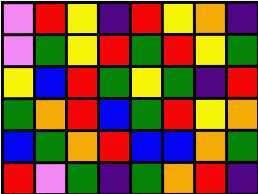[["violet", "red", "yellow", "indigo", "red", "yellow", "orange", "indigo"], ["violet", "green", "yellow", "red", "green", "red", "yellow", "green"], ["yellow", "blue", "red", "green", "yellow", "green", "indigo", "red"], ["green", "orange", "red", "blue", "green", "red", "yellow", "orange"], ["blue", "green", "orange", "red", "blue", "blue", "orange", "green"], ["red", "violet", "green", "indigo", "green", "orange", "red", "indigo"]]